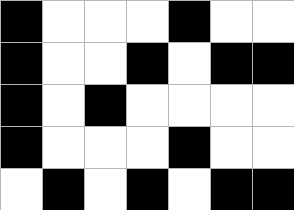[["black", "white", "white", "white", "black", "white", "white"], ["black", "white", "white", "black", "white", "black", "black"], ["black", "white", "black", "white", "white", "white", "white"], ["black", "white", "white", "white", "black", "white", "white"], ["white", "black", "white", "black", "white", "black", "black"]]